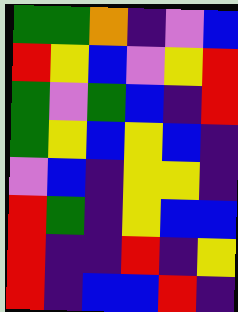[["green", "green", "orange", "indigo", "violet", "blue"], ["red", "yellow", "blue", "violet", "yellow", "red"], ["green", "violet", "green", "blue", "indigo", "red"], ["green", "yellow", "blue", "yellow", "blue", "indigo"], ["violet", "blue", "indigo", "yellow", "yellow", "indigo"], ["red", "green", "indigo", "yellow", "blue", "blue"], ["red", "indigo", "indigo", "red", "indigo", "yellow"], ["red", "indigo", "blue", "blue", "red", "indigo"]]